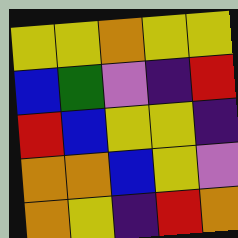[["yellow", "yellow", "orange", "yellow", "yellow"], ["blue", "green", "violet", "indigo", "red"], ["red", "blue", "yellow", "yellow", "indigo"], ["orange", "orange", "blue", "yellow", "violet"], ["orange", "yellow", "indigo", "red", "orange"]]